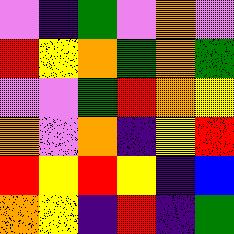[["violet", "indigo", "green", "violet", "orange", "violet"], ["red", "yellow", "orange", "green", "orange", "green"], ["violet", "violet", "green", "red", "orange", "yellow"], ["orange", "violet", "orange", "indigo", "yellow", "red"], ["red", "yellow", "red", "yellow", "indigo", "blue"], ["orange", "yellow", "indigo", "red", "indigo", "green"]]